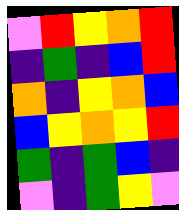[["violet", "red", "yellow", "orange", "red"], ["indigo", "green", "indigo", "blue", "red"], ["orange", "indigo", "yellow", "orange", "blue"], ["blue", "yellow", "orange", "yellow", "red"], ["green", "indigo", "green", "blue", "indigo"], ["violet", "indigo", "green", "yellow", "violet"]]